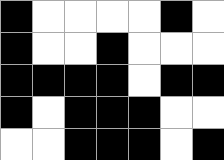[["black", "white", "white", "white", "white", "black", "white"], ["black", "white", "white", "black", "white", "white", "white"], ["black", "black", "black", "black", "white", "black", "black"], ["black", "white", "black", "black", "black", "white", "white"], ["white", "white", "black", "black", "black", "white", "black"]]